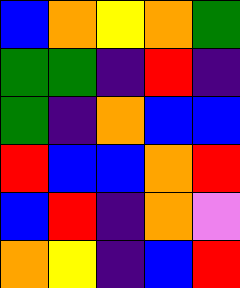[["blue", "orange", "yellow", "orange", "green"], ["green", "green", "indigo", "red", "indigo"], ["green", "indigo", "orange", "blue", "blue"], ["red", "blue", "blue", "orange", "red"], ["blue", "red", "indigo", "orange", "violet"], ["orange", "yellow", "indigo", "blue", "red"]]